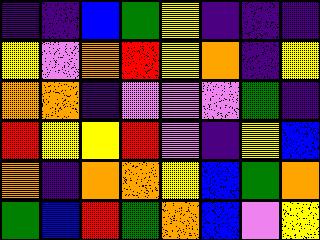[["indigo", "indigo", "blue", "green", "yellow", "indigo", "indigo", "indigo"], ["yellow", "violet", "orange", "red", "yellow", "orange", "indigo", "yellow"], ["orange", "orange", "indigo", "violet", "violet", "violet", "green", "indigo"], ["red", "yellow", "yellow", "red", "violet", "indigo", "yellow", "blue"], ["orange", "indigo", "orange", "orange", "yellow", "blue", "green", "orange"], ["green", "blue", "red", "green", "orange", "blue", "violet", "yellow"]]